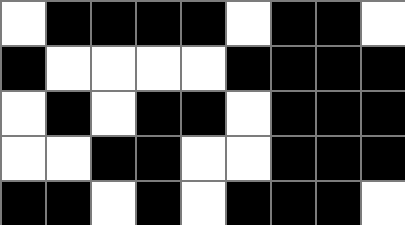[["white", "black", "black", "black", "black", "white", "black", "black", "white"], ["black", "white", "white", "white", "white", "black", "black", "black", "black"], ["white", "black", "white", "black", "black", "white", "black", "black", "black"], ["white", "white", "black", "black", "white", "white", "black", "black", "black"], ["black", "black", "white", "black", "white", "black", "black", "black", "white"]]